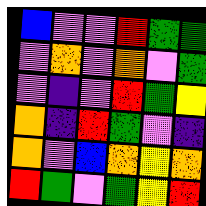[["blue", "violet", "violet", "red", "green", "green"], ["violet", "orange", "violet", "orange", "violet", "green"], ["violet", "indigo", "violet", "red", "green", "yellow"], ["orange", "indigo", "red", "green", "violet", "indigo"], ["orange", "violet", "blue", "orange", "yellow", "orange"], ["red", "green", "violet", "green", "yellow", "red"]]